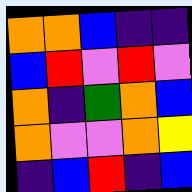[["orange", "orange", "blue", "indigo", "indigo"], ["blue", "red", "violet", "red", "violet"], ["orange", "indigo", "green", "orange", "blue"], ["orange", "violet", "violet", "orange", "yellow"], ["indigo", "blue", "red", "indigo", "blue"]]